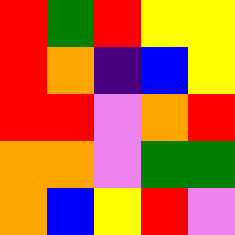[["red", "green", "red", "yellow", "yellow"], ["red", "orange", "indigo", "blue", "yellow"], ["red", "red", "violet", "orange", "red"], ["orange", "orange", "violet", "green", "green"], ["orange", "blue", "yellow", "red", "violet"]]